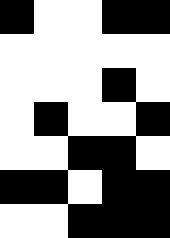[["black", "white", "white", "black", "black"], ["white", "white", "white", "white", "white"], ["white", "white", "white", "black", "white"], ["white", "black", "white", "white", "black"], ["white", "white", "black", "black", "white"], ["black", "black", "white", "black", "black"], ["white", "white", "black", "black", "black"]]